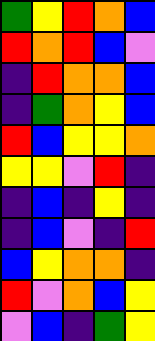[["green", "yellow", "red", "orange", "blue"], ["red", "orange", "red", "blue", "violet"], ["indigo", "red", "orange", "orange", "blue"], ["indigo", "green", "orange", "yellow", "blue"], ["red", "blue", "yellow", "yellow", "orange"], ["yellow", "yellow", "violet", "red", "indigo"], ["indigo", "blue", "indigo", "yellow", "indigo"], ["indigo", "blue", "violet", "indigo", "red"], ["blue", "yellow", "orange", "orange", "indigo"], ["red", "violet", "orange", "blue", "yellow"], ["violet", "blue", "indigo", "green", "yellow"]]